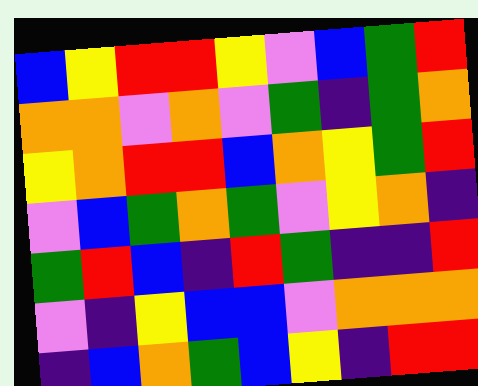[["blue", "yellow", "red", "red", "yellow", "violet", "blue", "green", "red"], ["orange", "orange", "violet", "orange", "violet", "green", "indigo", "green", "orange"], ["yellow", "orange", "red", "red", "blue", "orange", "yellow", "green", "red"], ["violet", "blue", "green", "orange", "green", "violet", "yellow", "orange", "indigo"], ["green", "red", "blue", "indigo", "red", "green", "indigo", "indigo", "red"], ["violet", "indigo", "yellow", "blue", "blue", "violet", "orange", "orange", "orange"], ["indigo", "blue", "orange", "green", "blue", "yellow", "indigo", "red", "red"]]